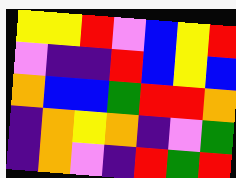[["yellow", "yellow", "red", "violet", "blue", "yellow", "red"], ["violet", "indigo", "indigo", "red", "blue", "yellow", "blue"], ["orange", "blue", "blue", "green", "red", "red", "orange"], ["indigo", "orange", "yellow", "orange", "indigo", "violet", "green"], ["indigo", "orange", "violet", "indigo", "red", "green", "red"]]